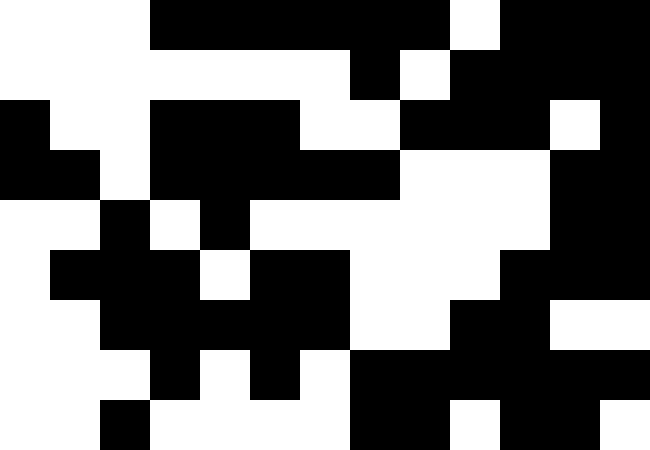[["white", "white", "white", "black", "black", "black", "black", "black", "black", "white", "black", "black", "black"], ["white", "white", "white", "white", "white", "white", "white", "black", "white", "black", "black", "black", "black"], ["black", "white", "white", "black", "black", "black", "white", "white", "black", "black", "black", "white", "black"], ["black", "black", "white", "black", "black", "black", "black", "black", "white", "white", "white", "black", "black"], ["white", "white", "black", "white", "black", "white", "white", "white", "white", "white", "white", "black", "black"], ["white", "black", "black", "black", "white", "black", "black", "white", "white", "white", "black", "black", "black"], ["white", "white", "black", "black", "black", "black", "black", "white", "white", "black", "black", "white", "white"], ["white", "white", "white", "black", "white", "black", "white", "black", "black", "black", "black", "black", "black"], ["white", "white", "black", "white", "white", "white", "white", "black", "black", "white", "black", "black", "white"]]